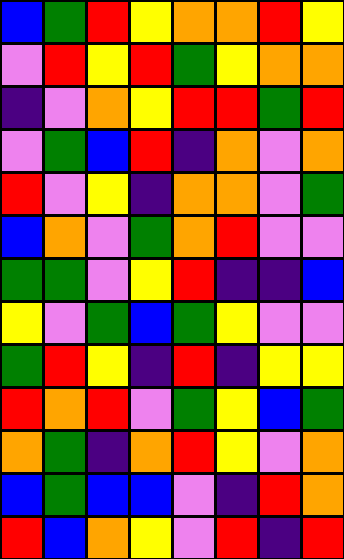[["blue", "green", "red", "yellow", "orange", "orange", "red", "yellow"], ["violet", "red", "yellow", "red", "green", "yellow", "orange", "orange"], ["indigo", "violet", "orange", "yellow", "red", "red", "green", "red"], ["violet", "green", "blue", "red", "indigo", "orange", "violet", "orange"], ["red", "violet", "yellow", "indigo", "orange", "orange", "violet", "green"], ["blue", "orange", "violet", "green", "orange", "red", "violet", "violet"], ["green", "green", "violet", "yellow", "red", "indigo", "indigo", "blue"], ["yellow", "violet", "green", "blue", "green", "yellow", "violet", "violet"], ["green", "red", "yellow", "indigo", "red", "indigo", "yellow", "yellow"], ["red", "orange", "red", "violet", "green", "yellow", "blue", "green"], ["orange", "green", "indigo", "orange", "red", "yellow", "violet", "orange"], ["blue", "green", "blue", "blue", "violet", "indigo", "red", "orange"], ["red", "blue", "orange", "yellow", "violet", "red", "indigo", "red"]]